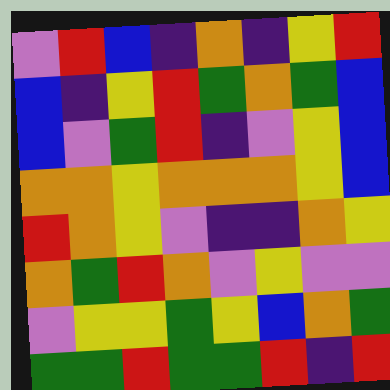[["violet", "red", "blue", "indigo", "orange", "indigo", "yellow", "red"], ["blue", "indigo", "yellow", "red", "green", "orange", "green", "blue"], ["blue", "violet", "green", "red", "indigo", "violet", "yellow", "blue"], ["orange", "orange", "yellow", "orange", "orange", "orange", "yellow", "blue"], ["red", "orange", "yellow", "violet", "indigo", "indigo", "orange", "yellow"], ["orange", "green", "red", "orange", "violet", "yellow", "violet", "violet"], ["violet", "yellow", "yellow", "green", "yellow", "blue", "orange", "green"], ["green", "green", "red", "green", "green", "red", "indigo", "red"]]